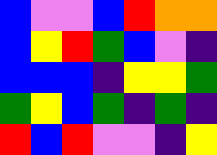[["blue", "violet", "violet", "blue", "red", "orange", "orange"], ["blue", "yellow", "red", "green", "blue", "violet", "indigo"], ["blue", "blue", "blue", "indigo", "yellow", "yellow", "green"], ["green", "yellow", "blue", "green", "indigo", "green", "indigo"], ["red", "blue", "red", "violet", "violet", "indigo", "yellow"]]